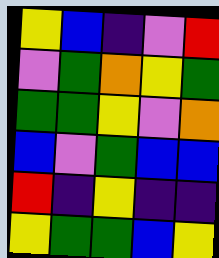[["yellow", "blue", "indigo", "violet", "red"], ["violet", "green", "orange", "yellow", "green"], ["green", "green", "yellow", "violet", "orange"], ["blue", "violet", "green", "blue", "blue"], ["red", "indigo", "yellow", "indigo", "indigo"], ["yellow", "green", "green", "blue", "yellow"]]